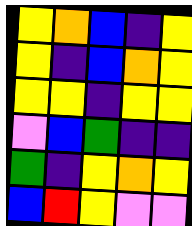[["yellow", "orange", "blue", "indigo", "yellow"], ["yellow", "indigo", "blue", "orange", "yellow"], ["yellow", "yellow", "indigo", "yellow", "yellow"], ["violet", "blue", "green", "indigo", "indigo"], ["green", "indigo", "yellow", "orange", "yellow"], ["blue", "red", "yellow", "violet", "violet"]]